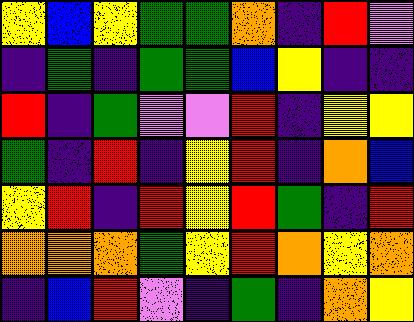[["yellow", "blue", "yellow", "green", "green", "orange", "indigo", "red", "violet"], ["indigo", "green", "indigo", "green", "green", "blue", "yellow", "indigo", "indigo"], ["red", "indigo", "green", "violet", "violet", "red", "indigo", "yellow", "yellow"], ["green", "indigo", "red", "indigo", "yellow", "red", "indigo", "orange", "blue"], ["yellow", "red", "indigo", "red", "yellow", "red", "green", "indigo", "red"], ["orange", "orange", "orange", "green", "yellow", "red", "orange", "yellow", "orange"], ["indigo", "blue", "red", "violet", "indigo", "green", "indigo", "orange", "yellow"]]